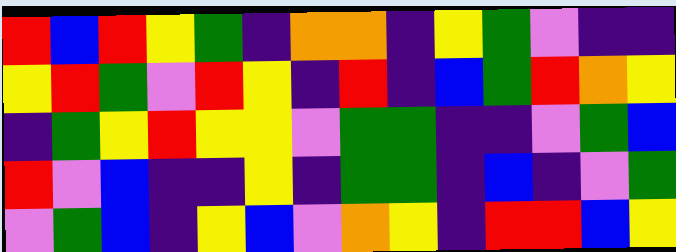[["red", "blue", "red", "yellow", "green", "indigo", "orange", "orange", "indigo", "yellow", "green", "violet", "indigo", "indigo"], ["yellow", "red", "green", "violet", "red", "yellow", "indigo", "red", "indigo", "blue", "green", "red", "orange", "yellow"], ["indigo", "green", "yellow", "red", "yellow", "yellow", "violet", "green", "green", "indigo", "indigo", "violet", "green", "blue"], ["red", "violet", "blue", "indigo", "indigo", "yellow", "indigo", "green", "green", "indigo", "blue", "indigo", "violet", "green"], ["violet", "green", "blue", "indigo", "yellow", "blue", "violet", "orange", "yellow", "indigo", "red", "red", "blue", "yellow"]]